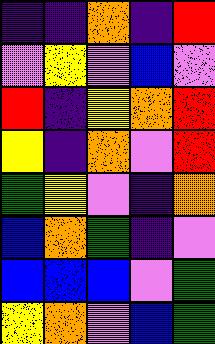[["indigo", "indigo", "orange", "indigo", "red"], ["violet", "yellow", "violet", "blue", "violet"], ["red", "indigo", "yellow", "orange", "red"], ["yellow", "indigo", "orange", "violet", "red"], ["green", "yellow", "violet", "indigo", "orange"], ["blue", "orange", "green", "indigo", "violet"], ["blue", "blue", "blue", "violet", "green"], ["yellow", "orange", "violet", "blue", "green"]]